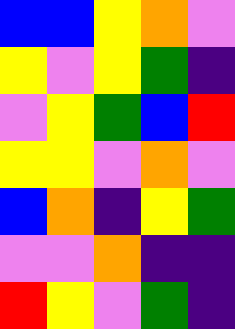[["blue", "blue", "yellow", "orange", "violet"], ["yellow", "violet", "yellow", "green", "indigo"], ["violet", "yellow", "green", "blue", "red"], ["yellow", "yellow", "violet", "orange", "violet"], ["blue", "orange", "indigo", "yellow", "green"], ["violet", "violet", "orange", "indigo", "indigo"], ["red", "yellow", "violet", "green", "indigo"]]